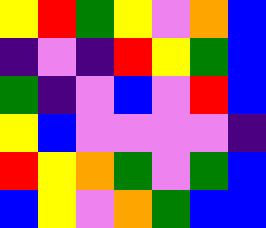[["yellow", "red", "green", "yellow", "violet", "orange", "blue"], ["indigo", "violet", "indigo", "red", "yellow", "green", "blue"], ["green", "indigo", "violet", "blue", "violet", "red", "blue"], ["yellow", "blue", "violet", "violet", "violet", "violet", "indigo"], ["red", "yellow", "orange", "green", "violet", "green", "blue"], ["blue", "yellow", "violet", "orange", "green", "blue", "blue"]]